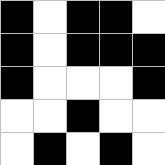[["black", "white", "black", "black", "white"], ["black", "white", "black", "black", "black"], ["black", "white", "white", "white", "black"], ["white", "white", "black", "white", "white"], ["white", "black", "white", "black", "white"]]